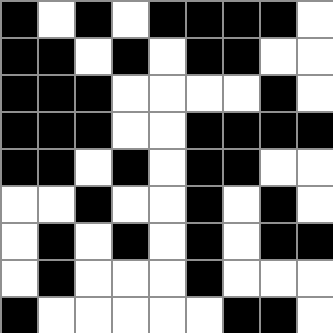[["black", "white", "black", "white", "black", "black", "black", "black", "white"], ["black", "black", "white", "black", "white", "black", "black", "white", "white"], ["black", "black", "black", "white", "white", "white", "white", "black", "white"], ["black", "black", "black", "white", "white", "black", "black", "black", "black"], ["black", "black", "white", "black", "white", "black", "black", "white", "white"], ["white", "white", "black", "white", "white", "black", "white", "black", "white"], ["white", "black", "white", "black", "white", "black", "white", "black", "black"], ["white", "black", "white", "white", "white", "black", "white", "white", "white"], ["black", "white", "white", "white", "white", "white", "black", "black", "white"]]